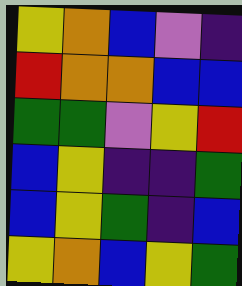[["yellow", "orange", "blue", "violet", "indigo"], ["red", "orange", "orange", "blue", "blue"], ["green", "green", "violet", "yellow", "red"], ["blue", "yellow", "indigo", "indigo", "green"], ["blue", "yellow", "green", "indigo", "blue"], ["yellow", "orange", "blue", "yellow", "green"]]